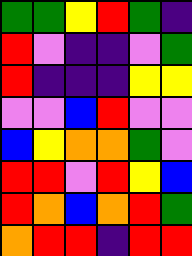[["green", "green", "yellow", "red", "green", "indigo"], ["red", "violet", "indigo", "indigo", "violet", "green"], ["red", "indigo", "indigo", "indigo", "yellow", "yellow"], ["violet", "violet", "blue", "red", "violet", "violet"], ["blue", "yellow", "orange", "orange", "green", "violet"], ["red", "red", "violet", "red", "yellow", "blue"], ["red", "orange", "blue", "orange", "red", "green"], ["orange", "red", "red", "indigo", "red", "red"]]